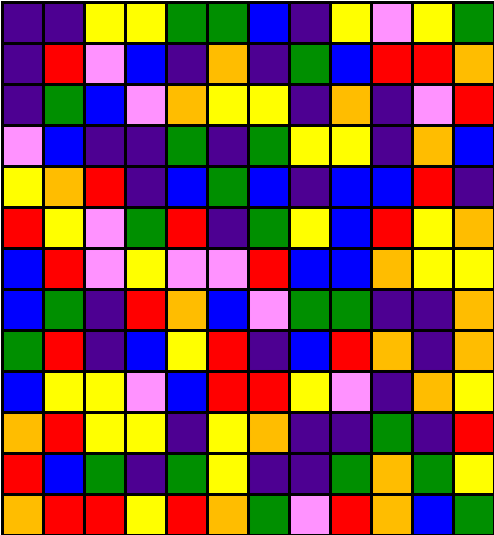[["indigo", "indigo", "yellow", "yellow", "green", "green", "blue", "indigo", "yellow", "violet", "yellow", "green"], ["indigo", "red", "violet", "blue", "indigo", "orange", "indigo", "green", "blue", "red", "red", "orange"], ["indigo", "green", "blue", "violet", "orange", "yellow", "yellow", "indigo", "orange", "indigo", "violet", "red"], ["violet", "blue", "indigo", "indigo", "green", "indigo", "green", "yellow", "yellow", "indigo", "orange", "blue"], ["yellow", "orange", "red", "indigo", "blue", "green", "blue", "indigo", "blue", "blue", "red", "indigo"], ["red", "yellow", "violet", "green", "red", "indigo", "green", "yellow", "blue", "red", "yellow", "orange"], ["blue", "red", "violet", "yellow", "violet", "violet", "red", "blue", "blue", "orange", "yellow", "yellow"], ["blue", "green", "indigo", "red", "orange", "blue", "violet", "green", "green", "indigo", "indigo", "orange"], ["green", "red", "indigo", "blue", "yellow", "red", "indigo", "blue", "red", "orange", "indigo", "orange"], ["blue", "yellow", "yellow", "violet", "blue", "red", "red", "yellow", "violet", "indigo", "orange", "yellow"], ["orange", "red", "yellow", "yellow", "indigo", "yellow", "orange", "indigo", "indigo", "green", "indigo", "red"], ["red", "blue", "green", "indigo", "green", "yellow", "indigo", "indigo", "green", "orange", "green", "yellow"], ["orange", "red", "red", "yellow", "red", "orange", "green", "violet", "red", "orange", "blue", "green"]]